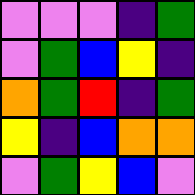[["violet", "violet", "violet", "indigo", "green"], ["violet", "green", "blue", "yellow", "indigo"], ["orange", "green", "red", "indigo", "green"], ["yellow", "indigo", "blue", "orange", "orange"], ["violet", "green", "yellow", "blue", "violet"]]